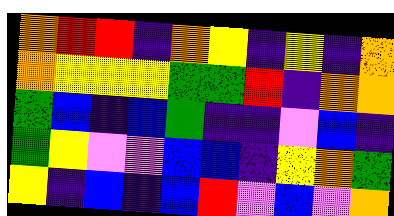[["orange", "red", "red", "indigo", "orange", "yellow", "indigo", "yellow", "indigo", "orange"], ["orange", "yellow", "yellow", "yellow", "green", "green", "red", "indigo", "orange", "orange"], ["green", "blue", "indigo", "blue", "green", "indigo", "indigo", "violet", "blue", "indigo"], ["green", "yellow", "violet", "violet", "blue", "blue", "indigo", "yellow", "orange", "green"], ["yellow", "indigo", "blue", "indigo", "blue", "red", "violet", "blue", "violet", "orange"]]